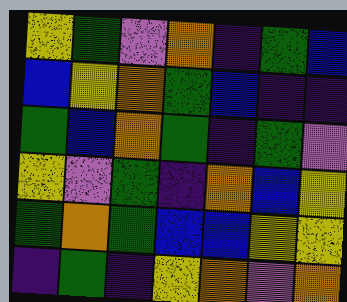[["yellow", "green", "violet", "orange", "indigo", "green", "blue"], ["blue", "yellow", "orange", "green", "blue", "indigo", "indigo"], ["green", "blue", "orange", "green", "indigo", "green", "violet"], ["yellow", "violet", "green", "indigo", "orange", "blue", "yellow"], ["green", "orange", "green", "blue", "blue", "yellow", "yellow"], ["indigo", "green", "indigo", "yellow", "orange", "violet", "orange"]]